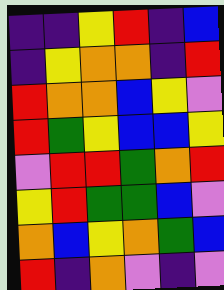[["indigo", "indigo", "yellow", "red", "indigo", "blue"], ["indigo", "yellow", "orange", "orange", "indigo", "red"], ["red", "orange", "orange", "blue", "yellow", "violet"], ["red", "green", "yellow", "blue", "blue", "yellow"], ["violet", "red", "red", "green", "orange", "red"], ["yellow", "red", "green", "green", "blue", "violet"], ["orange", "blue", "yellow", "orange", "green", "blue"], ["red", "indigo", "orange", "violet", "indigo", "violet"]]